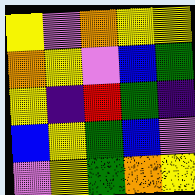[["yellow", "violet", "orange", "yellow", "yellow"], ["orange", "yellow", "violet", "blue", "green"], ["yellow", "indigo", "red", "green", "indigo"], ["blue", "yellow", "green", "blue", "violet"], ["violet", "yellow", "green", "orange", "yellow"]]